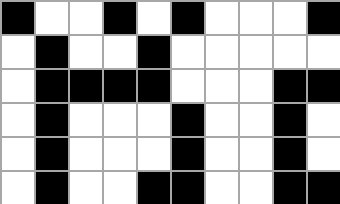[["black", "white", "white", "black", "white", "black", "white", "white", "white", "black"], ["white", "black", "white", "white", "black", "white", "white", "white", "white", "white"], ["white", "black", "black", "black", "black", "white", "white", "white", "black", "black"], ["white", "black", "white", "white", "white", "black", "white", "white", "black", "white"], ["white", "black", "white", "white", "white", "black", "white", "white", "black", "white"], ["white", "black", "white", "white", "black", "black", "white", "white", "black", "black"]]